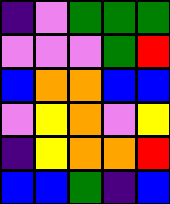[["indigo", "violet", "green", "green", "green"], ["violet", "violet", "violet", "green", "red"], ["blue", "orange", "orange", "blue", "blue"], ["violet", "yellow", "orange", "violet", "yellow"], ["indigo", "yellow", "orange", "orange", "red"], ["blue", "blue", "green", "indigo", "blue"]]